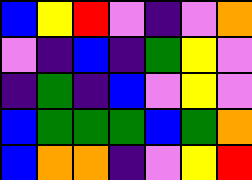[["blue", "yellow", "red", "violet", "indigo", "violet", "orange"], ["violet", "indigo", "blue", "indigo", "green", "yellow", "violet"], ["indigo", "green", "indigo", "blue", "violet", "yellow", "violet"], ["blue", "green", "green", "green", "blue", "green", "orange"], ["blue", "orange", "orange", "indigo", "violet", "yellow", "red"]]